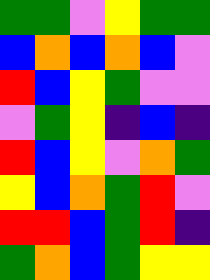[["green", "green", "violet", "yellow", "green", "green"], ["blue", "orange", "blue", "orange", "blue", "violet"], ["red", "blue", "yellow", "green", "violet", "violet"], ["violet", "green", "yellow", "indigo", "blue", "indigo"], ["red", "blue", "yellow", "violet", "orange", "green"], ["yellow", "blue", "orange", "green", "red", "violet"], ["red", "red", "blue", "green", "red", "indigo"], ["green", "orange", "blue", "green", "yellow", "yellow"]]